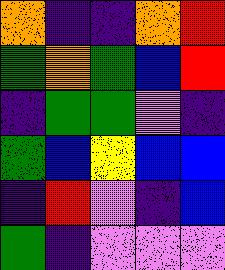[["orange", "indigo", "indigo", "orange", "red"], ["green", "orange", "green", "blue", "red"], ["indigo", "green", "green", "violet", "indigo"], ["green", "blue", "yellow", "blue", "blue"], ["indigo", "red", "violet", "indigo", "blue"], ["green", "indigo", "violet", "violet", "violet"]]